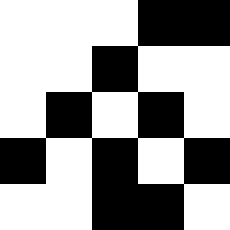[["white", "white", "white", "black", "black"], ["white", "white", "black", "white", "white"], ["white", "black", "white", "black", "white"], ["black", "white", "black", "white", "black"], ["white", "white", "black", "black", "white"]]